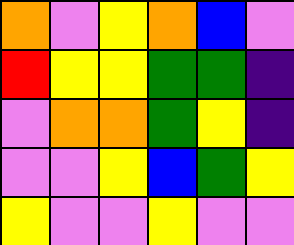[["orange", "violet", "yellow", "orange", "blue", "violet"], ["red", "yellow", "yellow", "green", "green", "indigo"], ["violet", "orange", "orange", "green", "yellow", "indigo"], ["violet", "violet", "yellow", "blue", "green", "yellow"], ["yellow", "violet", "violet", "yellow", "violet", "violet"]]